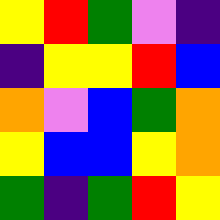[["yellow", "red", "green", "violet", "indigo"], ["indigo", "yellow", "yellow", "red", "blue"], ["orange", "violet", "blue", "green", "orange"], ["yellow", "blue", "blue", "yellow", "orange"], ["green", "indigo", "green", "red", "yellow"]]